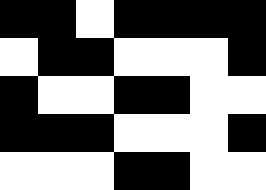[["black", "black", "white", "black", "black", "black", "black"], ["white", "black", "black", "white", "white", "white", "black"], ["black", "white", "white", "black", "black", "white", "white"], ["black", "black", "black", "white", "white", "white", "black"], ["white", "white", "white", "black", "black", "white", "white"]]